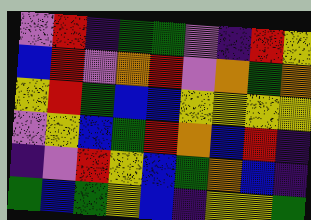[["violet", "red", "indigo", "green", "green", "violet", "indigo", "red", "yellow"], ["blue", "red", "violet", "orange", "red", "violet", "orange", "green", "orange"], ["yellow", "red", "green", "blue", "blue", "yellow", "yellow", "yellow", "yellow"], ["violet", "yellow", "blue", "green", "red", "orange", "blue", "red", "indigo"], ["indigo", "violet", "red", "yellow", "blue", "green", "orange", "blue", "indigo"], ["green", "blue", "green", "yellow", "blue", "indigo", "yellow", "yellow", "green"]]